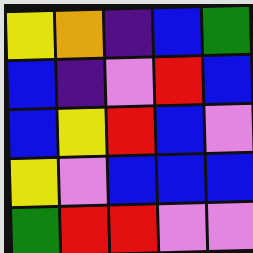[["yellow", "orange", "indigo", "blue", "green"], ["blue", "indigo", "violet", "red", "blue"], ["blue", "yellow", "red", "blue", "violet"], ["yellow", "violet", "blue", "blue", "blue"], ["green", "red", "red", "violet", "violet"]]